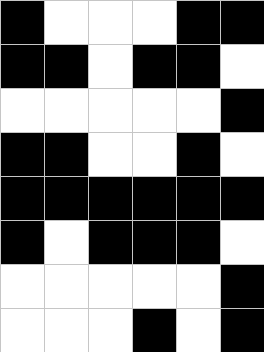[["black", "white", "white", "white", "black", "black"], ["black", "black", "white", "black", "black", "white"], ["white", "white", "white", "white", "white", "black"], ["black", "black", "white", "white", "black", "white"], ["black", "black", "black", "black", "black", "black"], ["black", "white", "black", "black", "black", "white"], ["white", "white", "white", "white", "white", "black"], ["white", "white", "white", "black", "white", "black"]]